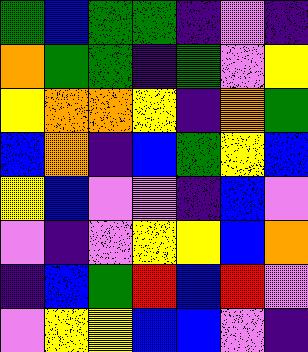[["green", "blue", "green", "green", "indigo", "violet", "indigo"], ["orange", "green", "green", "indigo", "green", "violet", "yellow"], ["yellow", "orange", "orange", "yellow", "indigo", "orange", "green"], ["blue", "orange", "indigo", "blue", "green", "yellow", "blue"], ["yellow", "blue", "violet", "violet", "indigo", "blue", "violet"], ["violet", "indigo", "violet", "yellow", "yellow", "blue", "orange"], ["indigo", "blue", "green", "red", "blue", "red", "violet"], ["violet", "yellow", "yellow", "blue", "blue", "violet", "indigo"]]